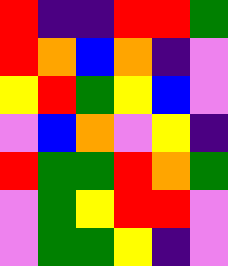[["red", "indigo", "indigo", "red", "red", "green"], ["red", "orange", "blue", "orange", "indigo", "violet"], ["yellow", "red", "green", "yellow", "blue", "violet"], ["violet", "blue", "orange", "violet", "yellow", "indigo"], ["red", "green", "green", "red", "orange", "green"], ["violet", "green", "yellow", "red", "red", "violet"], ["violet", "green", "green", "yellow", "indigo", "violet"]]